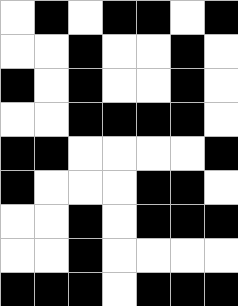[["white", "black", "white", "black", "black", "white", "black"], ["white", "white", "black", "white", "white", "black", "white"], ["black", "white", "black", "white", "white", "black", "white"], ["white", "white", "black", "black", "black", "black", "white"], ["black", "black", "white", "white", "white", "white", "black"], ["black", "white", "white", "white", "black", "black", "white"], ["white", "white", "black", "white", "black", "black", "black"], ["white", "white", "black", "white", "white", "white", "white"], ["black", "black", "black", "white", "black", "black", "black"]]